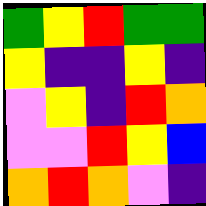[["green", "yellow", "red", "green", "green"], ["yellow", "indigo", "indigo", "yellow", "indigo"], ["violet", "yellow", "indigo", "red", "orange"], ["violet", "violet", "red", "yellow", "blue"], ["orange", "red", "orange", "violet", "indigo"]]